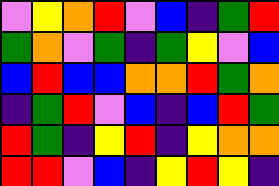[["violet", "yellow", "orange", "red", "violet", "blue", "indigo", "green", "red"], ["green", "orange", "violet", "green", "indigo", "green", "yellow", "violet", "blue"], ["blue", "red", "blue", "blue", "orange", "orange", "red", "green", "orange"], ["indigo", "green", "red", "violet", "blue", "indigo", "blue", "red", "green"], ["red", "green", "indigo", "yellow", "red", "indigo", "yellow", "orange", "orange"], ["red", "red", "violet", "blue", "indigo", "yellow", "red", "yellow", "indigo"]]